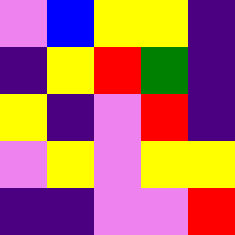[["violet", "blue", "yellow", "yellow", "indigo"], ["indigo", "yellow", "red", "green", "indigo"], ["yellow", "indigo", "violet", "red", "indigo"], ["violet", "yellow", "violet", "yellow", "yellow"], ["indigo", "indigo", "violet", "violet", "red"]]